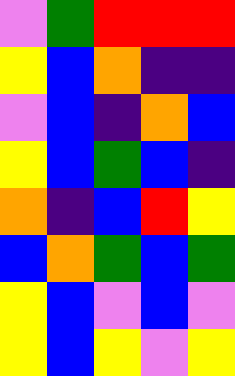[["violet", "green", "red", "red", "red"], ["yellow", "blue", "orange", "indigo", "indigo"], ["violet", "blue", "indigo", "orange", "blue"], ["yellow", "blue", "green", "blue", "indigo"], ["orange", "indigo", "blue", "red", "yellow"], ["blue", "orange", "green", "blue", "green"], ["yellow", "blue", "violet", "blue", "violet"], ["yellow", "blue", "yellow", "violet", "yellow"]]